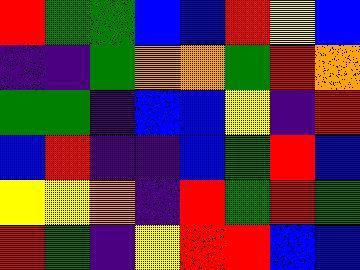[["red", "green", "green", "blue", "blue", "red", "yellow", "blue"], ["indigo", "indigo", "green", "orange", "orange", "green", "red", "orange"], ["green", "green", "indigo", "blue", "blue", "yellow", "indigo", "red"], ["blue", "red", "indigo", "indigo", "blue", "green", "red", "blue"], ["yellow", "yellow", "orange", "indigo", "red", "green", "red", "green"], ["red", "green", "indigo", "yellow", "red", "red", "blue", "blue"]]